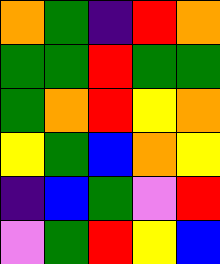[["orange", "green", "indigo", "red", "orange"], ["green", "green", "red", "green", "green"], ["green", "orange", "red", "yellow", "orange"], ["yellow", "green", "blue", "orange", "yellow"], ["indigo", "blue", "green", "violet", "red"], ["violet", "green", "red", "yellow", "blue"]]